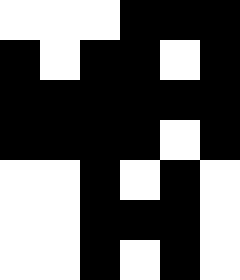[["white", "white", "white", "black", "black", "black"], ["black", "white", "black", "black", "white", "black"], ["black", "black", "black", "black", "black", "black"], ["black", "black", "black", "black", "white", "black"], ["white", "white", "black", "white", "black", "white"], ["white", "white", "black", "black", "black", "white"], ["white", "white", "black", "white", "black", "white"]]